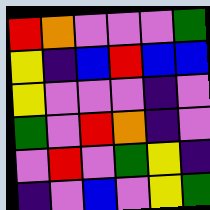[["red", "orange", "violet", "violet", "violet", "green"], ["yellow", "indigo", "blue", "red", "blue", "blue"], ["yellow", "violet", "violet", "violet", "indigo", "violet"], ["green", "violet", "red", "orange", "indigo", "violet"], ["violet", "red", "violet", "green", "yellow", "indigo"], ["indigo", "violet", "blue", "violet", "yellow", "green"]]